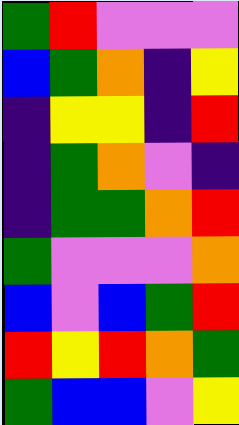[["green", "red", "violet", "violet", "violet"], ["blue", "green", "orange", "indigo", "yellow"], ["indigo", "yellow", "yellow", "indigo", "red"], ["indigo", "green", "orange", "violet", "indigo"], ["indigo", "green", "green", "orange", "red"], ["green", "violet", "violet", "violet", "orange"], ["blue", "violet", "blue", "green", "red"], ["red", "yellow", "red", "orange", "green"], ["green", "blue", "blue", "violet", "yellow"]]